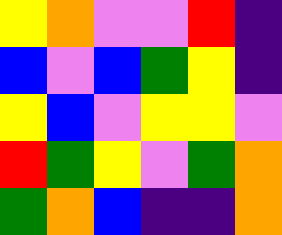[["yellow", "orange", "violet", "violet", "red", "indigo"], ["blue", "violet", "blue", "green", "yellow", "indigo"], ["yellow", "blue", "violet", "yellow", "yellow", "violet"], ["red", "green", "yellow", "violet", "green", "orange"], ["green", "orange", "blue", "indigo", "indigo", "orange"]]